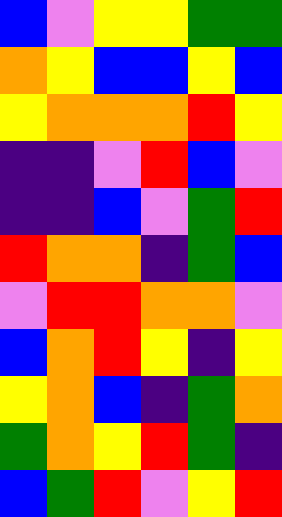[["blue", "violet", "yellow", "yellow", "green", "green"], ["orange", "yellow", "blue", "blue", "yellow", "blue"], ["yellow", "orange", "orange", "orange", "red", "yellow"], ["indigo", "indigo", "violet", "red", "blue", "violet"], ["indigo", "indigo", "blue", "violet", "green", "red"], ["red", "orange", "orange", "indigo", "green", "blue"], ["violet", "red", "red", "orange", "orange", "violet"], ["blue", "orange", "red", "yellow", "indigo", "yellow"], ["yellow", "orange", "blue", "indigo", "green", "orange"], ["green", "orange", "yellow", "red", "green", "indigo"], ["blue", "green", "red", "violet", "yellow", "red"]]